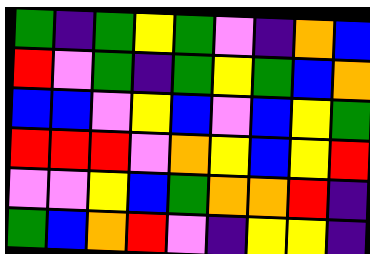[["green", "indigo", "green", "yellow", "green", "violet", "indigo", "orange", "blue"], ["red", "violet", "green", "indigo", "green", "yellow", "green", "blue", "orange"], ["blue", "blue", "violet", "yellow", "blue", "violet", "blue", "yellow", "green"], ["red", "red", "red", "violet", "orange", "yellow", "blue", "yellow", "red"], ["violet", "violet", "yellow", "blue", "green", "orange", "orange", "red", "indigo"], ["green", "blue", "orange", "red", "violet", "indigo", "yellow", "yellow", "indigo"]]